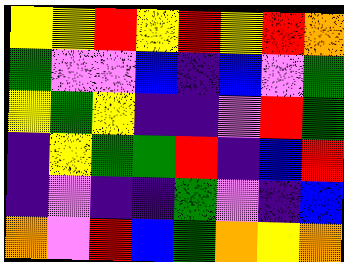[["yellow", "yellow", "red", "yellow", "red", "yellow", "red", "orange"], ["green", "violet", "violet", "blue", "indigo", "blue", "violet", "green"], ["yellow", "green", "yellow", "indigo", "indigo", "violet", "red", "green"], ["indigo", "yellow", "green", "green", "red", "indigo", "blue", "red"], ["indigo", "violet", "indigo", "indigo", "green", "violet", "indigo", "blue"], ["orange", "violet", "red", "blue", "green", "orange", "yellow", "orange"]]